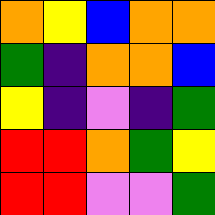[["orange", "yellow", "blue", "orange", "orange"], ["green", "indigo", "orange", "orange", "blue"], ["yellow", "indigo", "violet", "indigo", "green"], ["red", "red", "orange", "green", "yellow"], ["red", "red", "violet", "violet", "green"]]